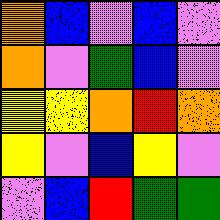[["orange", "blue", "violet", "blue", "violet"], ["orange", "violet", "green", "blue", "violet"], ["yellow", "yellow", "orange", "red", "orange"], ["yellow", "violet", "blue", "yellow", "violet"], ["violet", "blue", "red", "green", "green"]]